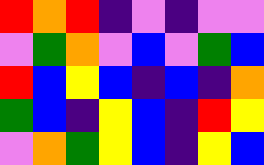[["red", "orange", "red", "indigo", "violet", "indigo", "violet", "violet"], ["violet", "green", "orange", "violet", "blue", "violet", "green", "blue"], ["red", "blue", "yellow", "blue", "indigo", "blue", "indigo", "orange"], ["green", "blue", "indigo", "yellow", "blue", "indigo", "red", "yellow"], ["violet", "orange", "green", "yellow", "blue", "indigo", "yellow", "blue"]]